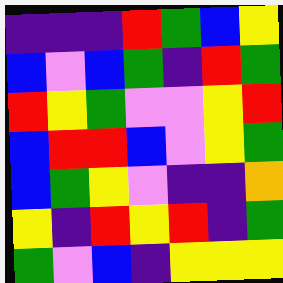[["indigo", "indigo", "indigo", "red", "green", "blue", "yellow"], ["blue", "violet", "blue", "green", "indigo", "red", "green"], ["red", "yellow", "green", "violet", "violet", "yellow", "red"], ["blue", "red", "red", "blue", "violet", "yellow", "green"], ["blue", "green", "yellow", "violet", "indigo", "indigo", "orange"], ["yellow", "indigo", "red", "yellow", "red", "indigo", "green"], ["green", "violet", "blue", "indigo", "yellow", "yellow", "yellow"]]